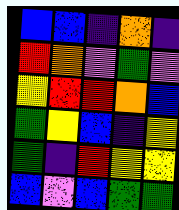[["blue", "blue", "indigo", "orange", "indigo"], ["red", "orange", "violet", "green", "violet"], ["yellow", "red", "red", "orange", "blue"], ["green", "yellow", "blue", "indigo", "yellow"], ["green", "indigo", "red", "yellow", "yellow"], ["blue", "violet", "blue", "green", "green"]]